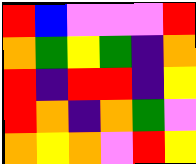[["red", "blue", "violet", "violet", "violet", "red"], ["orange", "green", "yellow", "green", "indigo", "orange"], ["red", "indigo", "red", "red", "indigo", "yellow"], ["red", "orange", "indigo", "orange", "green", "violet"], ["orange", "yellow", "orange", "violet", "red", "yellow"]]